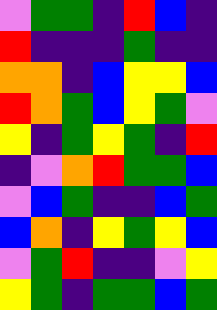[["violet", "green", "green", "indigo", "red", "blue", "indigo"], ["red", "indigo", "indigo", "indigo", "green", "indigo", "indigo"], ["orange", "orange", "indigo", "blue", "yellow", "yellow", "blue"], ["red", "orange", "green", "blue", "yellow", "green", "violet"], ["yellow", "indigo", "green", "yellow", "green", "indigo", "red"], ["indigo", "violet", "orange", "red", "green", "green", "blue"], ["violet", "blue", "green", "indigo", "indigo", "blue", "green"], ["blue", "orange", "indigo", "yellow", "green", "yellow", "blue"], ["violet", "green", "red", "indigo", "indigo", "violet", "yellow"], ["yellow", "green", "indigo", "green", "green", "blue", "green"]]